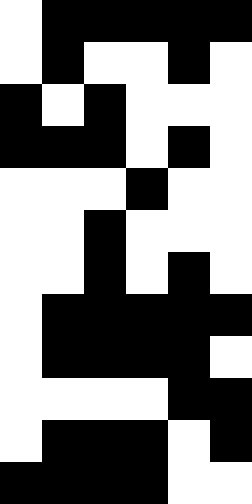[["white", "black", "black", "black", "black", "black"], ["white", "black", "white", "white", "black", "white"], ["black", "white", "black", "white", "white", "white"], ["black", "black", "black", "white", "black", "white"], ["white", "white", "white", "black", "white", "white"], ["white", "white", "black", "white", "white", "white"], ["white", "white", "black", "white", "black", "white"], ["white", "black", "black", "black", "black", "black"], ["white", "black", "black", "black", "black", "white"], ["white", "white", "white", "white", "black", "black"], ["white", "black", "black", "black", "white", "black"], ["black", "black", "black", "black", "white", "white"]]